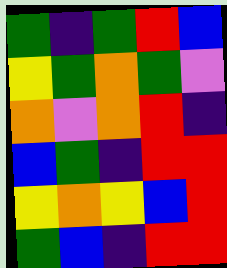[["green", "indigo", "green", "red", "blue"], ["yellow", "green", "orange", "green", "violet"], ["orange", "violet", "orange", "red", "indigo"], ["blue", "green", "indigo", "red", "red"], ["yellow", "orange", "yellow", "blue", "red"], ["green", "blue", "indigo", "red", "red"]]